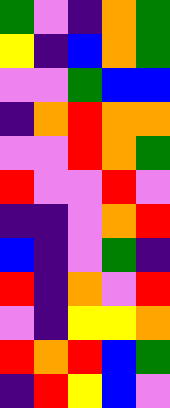[["green", "violet", "indigo", "orange", "green"], ["yellow", "indigo", "blue", "orange", "green"], ["violet", "violet", "green", "blue", "blue"], ["indigo", "orange", "red", "orange", "orange"], ["violet", "violet", "red", "orange", "green"], ["red", "violet", "violet", "red", "violet"], ["indigo", "indigo", "violet", "orange", "red"], ["blue", "indigo", "violet", "green", "indigo"], ["red", "indigo", "orange", "violet", "red"], ["violet", "indigo", "yellow", "yellow", "orange"], ["red", "orange", "red", "blue", "green"], ["indigo", "red", "yellow", "blue", "violet"]]